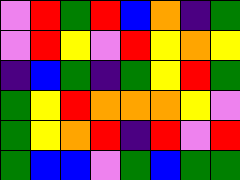[["violet", "red", "green", "red", "blue", "orange", "indigo", "green"], ["violet", "red", "yellow", "violet", "red", "yellow", "orange", "yellow"], ["indigo", "blue", "green", "indigo", "green", "yellow", "red", "green"], ["green", "yellow", "red", "orange", "orange", "orange", "yellow", "violet"], ["green", "yellow", "orange", "red", "indigo", "red", "violet", "red"], ["green", "blue", "blue", "violet", "green", "blue", "green", "green"]]